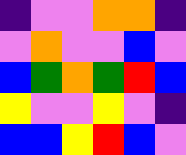[["indigo", "violet", "violet", "orange", "orange", "indigo"], ["violet", "orange", "violet", "violet", "blue", "violet"], ["blue", "green", "orange", "green", "red", "blue"], ["yellow", "violet", "violet", "yellow", "violet", "indigo"], ["blue", "blue", "yellow", "red", "blue", "violet"]]